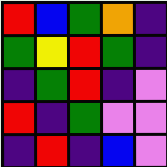[["red", "blue", "green", "orange", "indigo"], ["green", "yellow", "red", "green", "indigo"], ["indigo", "green", "red", "indigo", "violet"], ["red", "indigo", "green", "violet", "violet"], ["indigo", "red", "indigo", "blue", "violet"]]